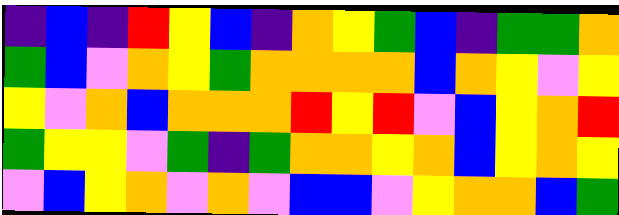[["indigo", "blue", "indigo", "red", "yellow", "blue", "indigo", "orange", "yellow", "green", "blue", "indigo", "green", "green", "orange"], ["green", "blue", "violet", "orange", "yellow", "green", "orange", "orange", "orange", "orange", "blue", "orange", "yellow", "violet", "yellow"], ["yellow", "violet", "orange", "blue", "orange", "orange", "orange", "red", "yellow", "red", "violet", "blue", "yellow", "orange", "red"], ["green", "yellow", "yellow", "violet", "green", "indigo", "green", "orange", "orange", "yellow", "orange", "blue", "yellow", "orange", "yellow"], ["violet", "blue", "yellow", "orange", "violet", "orange", "violet", "blue", "blue", "violet", "yellow", "orange", "orange", "blue", "green"]]